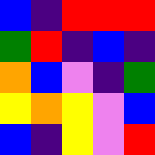[["blue", "indigo", "red", "red", "red"], ["green", "red", "indigo", "blue", "indigo"], ["orange", "blue", "violet", "indigo", "green"], ["yellow", "orange", "yellow", "violet", "blue"], ["blue", "indigo", "yellow", "violet", "red"]]